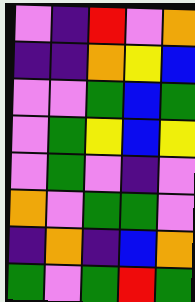[["violet", "indigo", "red", "violet", "orange"], ["indigo", "indigo", "orange", "yellow", "blue"], ["violet", "violet", "green", "blue", "green"], ["violet", "green", "yellow", "blue", "yellow"], ["violet", "green", "violet", "indigo", "violet"], ["orange", "violet", "green", "green", "violet"], ["indigo", "orange", "indigo", "blue", "orange"], ["green", "violet", "green", "red", "green"]]